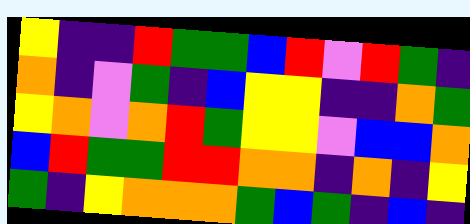[["yellow", "indigo", "indigo", "red", "green", "green", "blue", "red", "violet", "red", "green", "indigo"], ["orange", "indigo", "violet", "green", "indigo", "blue", "yellow", "yellow", "indigo", "indigo", "orange", "green"], ["yellow", "orange", "violet", "orange", "red", "green", "yellow", "yellow", "violet", "blue", "blue", "orange"], ["blue", "red", "green", "green", "red", "red", "orange", "orange", "indigo", "orange", "indigo", "yellow"], ["green", "indigo", "yellow", "orange", "orange", "orange", "green", "blue", "green", "indigo", "blue", "indigo"]]